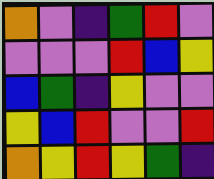[["orange", "violet", "indigo", "green", "red", "violet"], ["violet", "violet", "violet", "red", "blue", "yellow"], ["blue", "green", "indigo", "yellow", "violet", "violet"], ["yellow", "blue", "red", "violet", "violet", "red"], ["orange", "yellow", "red", "yellow", "green", "indigo"]]